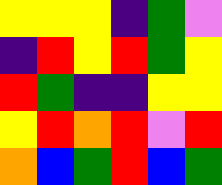[["yellow", "yellow", "yellow", "indigo", "green", "violet"], ["indigo", "red", "yellow", "red", "green", "yellow"], ["red", "green", "indigo", "indigo", "yellow", "yellow"], ["yellow", "red", "orange", "red", "violet", "red"], ["orange", "blue", "green", "red", "blue", "green"]]